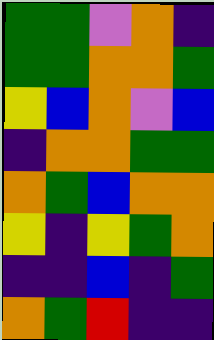[["green", "green", "violet", "orange", "indigo"], ["green", "green", "orange", "orange", "green"], ["yellow", "blue", "orange", "violet", "blue"], ["indigo", "orange", "orange", "green", "green"], ["orange", "green", "blue", "orange", "orange"], ["yellow", "indigo", "yellow", "green", "orange"], ["indigo", "indigo", "blue", "indigo", "green"], ["orange", "green", "red", "indigo", "indigo"]]